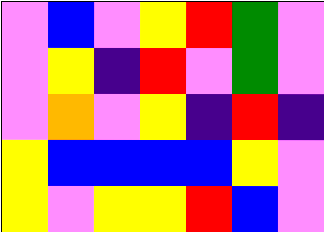[["violet", "blue", "violet", "yellow", "red", "green", "violet"], ["violet", "yellow", "indigo", "red", "violet", "green", "violet"], ["violet", "orange", "violet", "yellow", "indigo", "red", "indigo"], ["yellow", "blue", "blue", "blue", "blue", "yellow", "violet"], ["yellow", "violet", "yellow", "yellow", "red", "blue", "violet"]]